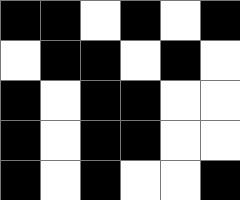[["black", "black", "white", "black", "white", "black"], ["white", "black", "black", "white", "black", "white"], ["black", "white", "black", "black", "white", "white"], ["black", "white", "black", "black", "white", "white"], ["black", "white", "black", "white", "white", "black"]]